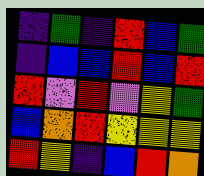[["indigo", "green", "indigo", "red", "blue", "green"], ["indigo", "blue", "blue", "red", "blue", "red"], ["red", "violet", "red", "violet", "yellow", "green"], ["blue", "orange", "red", "yellow", "yellow", "yellow"], ["red", "yellow", "indigo", "blue", "red", "orange"]]